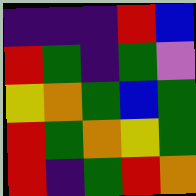[["indigo", "indigo", "indigo", "red", "blue"], ["red", "green", "indigo", "green", "violet"], ["yellow", "orange", "green", "blue", "green"], ["red", "green", "orange", "yellow", "green"], ["red", "indigo", "green", "red", "orange"]]